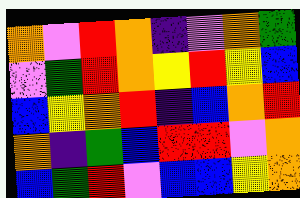[["orange", "violet", "red", "orange", "indigo", "violet", "orange", "green"], ["violet", "green", "red", "orange", "yellow", "red", "yellow", "blue"], ["blue", "yellow", "orange", "red", "indigo", "blue", "orange", "red"], ["orange", "indigo", "green", "blue", "red", "red", "violet", "orange"], ["blue", "green", "red", "violet", "blue", "blue", "yellow", "orange"]]